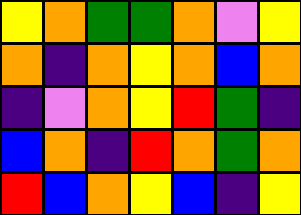[["yellow", "orange", "green", "green", "orange", "violet", "yellow"], ["orange", "indigo", "orange", "yellow", "orange", "blue", "orange"], ["indigo", "violet", "orange", "yellow", "red", "green", "indigo"], ["blue", "orange", "indigo", "red", "orange", "green", "orange"], ["red", "blue", "orange", "yellow", "blue", "indigo", "yellow"]]